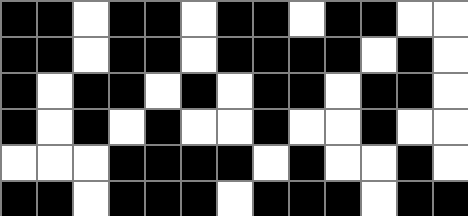[["black", "black", "white", "black", "black", "white", "black", "black", "white", "black", "black", "white", "white"], ["black", "black", "white", "black", "black", "white", "black", "black", "black", "black", "white", "black", "white"], ["black", "white", "black", "black", "white", "black", "white", "black", "black", "white", "black", "black", "white"], ["black", "white", "black", "white", "black", "white", "white", "black", "white", "white", "black", "white", "white"], ["white", "white", "white", "black", "black", "black", "black", "white", "black", "white", "white", "black", "white"], ["black", "black", "white", "black", "black", "black", "white", "black", "black", "black", "white", "black", "black"]]